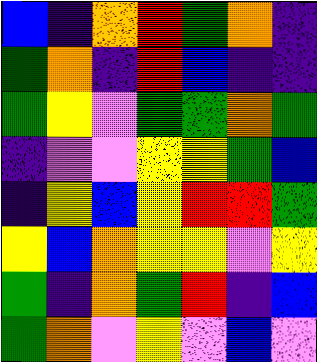[["blue", "indigo", "orange", "red", "green", "orange", "indigo"], ["green", "orange", "indigo", "red", "blue", "indigo", "indigo"], ["green", "yellow", "violet", "green", "green", "orange", "green"], ["indigo", "violet", "violet", "yellow", "yellow", "green", "blue"], ["indigo", "yellow", "blue", "yellow", "red", "red", "green"], ["yellow", "blue", "orange", "yellow", "yellow", "violet", "yellow"], ["green", "indigo", "orange", "green", "red", "indigo", "blue"], ["green", "orange", "violet", "yellow", "violet", "blue", "violet"]]